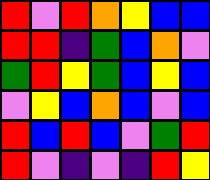[["red", "violet", "red", "orange", "yellow", "blue", "blue"], ["red", "red", "indigo", "green", "blue", "orange", "violet"], ["green", "red", "yellow", "green", "blue", "yellow", "blue"], ["violet", "yellow", "blue", "orange", "blue", "violet", "blue"], ["red", "blue", "red", "blue", "violet", "green", "red"], ["red", "violet", "indigo", "violet", "indigo", "red", "yellow"]]